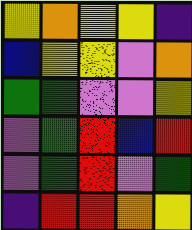[["yellow", "orange", "yellow", "yellow", "indigo"], ["blue", "yellow", "yellow", "violet", "orange"], ["green", "green", "violet", "violet", "yellow"], ["violet", "green", "red", "blue", "red"], ["violet", "green", "red", "violet", "green"], ["indigo", "red", "red", "orange", "yellow"]]